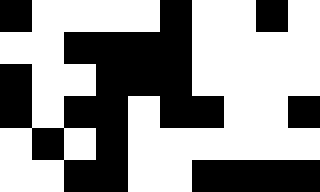[["black", "white", "white", "white", "white", "black", "white", "white", "black", "white"], ["white", "white", "black", "black", "black", "black", "white", "white", "white", "white"], ["black", "white", "white", "black", "black", "black", "white", "white", "white", "white"], ["black", "white", "black", "black", "white", "black", "black", "white", "white", "black"], ["white", "black", "white", "black", "white", "white", "white", "white", "white", "white"], ["white", "white", "black", "black", "white", "white", "black", "black", "black", "black"]]